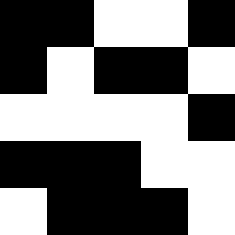[["black", "black", "white", "white", "black"], ["black", "white", "black", "black", "white"], ["white", "white", "white", "white", "black"], ["black", "black", "black", "white", "white"], ["white", "black", "black", "black", "white"]]